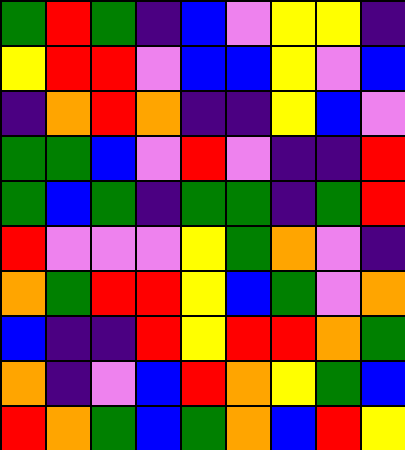[["green", "red", "green", "indigo", "blue", "violet", "yellow", "yellow", "indigo"], ["yellow", "red", "red", "violet", "blue", "blue", "yellow", "violet", "blue"], ["indigo", "orange", "red", "orange", "indigo", "indigo", "yellow", "blue", "violet"], ["green", "green", "blue", "violet", "red", "violet", "indigo", "indigo", "red"], ["green", "blue", "green", "indigo", "green", "green", "indigo", "green", "red"], ["red", "violet", "violet", "violet", "yellow", "green", "orange", "violet", "indigo"], ["orange", "green", "red", "red", "yellow", "blue", "green", "violet", "orange"], ["blue", "indigo", "indigo", "red", "yellow", "red", "red", "orange", "green"], ["orange", "indigo", "violet", "blue", "red", "orange", "yellow", "green", "blue"], ["red", "orange", "green", "blue", "green", "orange", "blue", "red", "yellow"]]